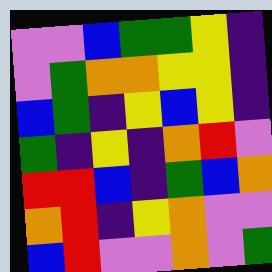[["violet", "violet", "blue", "green", "green", "yellow", "indigo"], ["violet", "green", "orange", "orange", "yellow", "yellow", "indigo"], ["blue", "green", "indigo", "yellow", "blue", "yellow", "indigo"], ["green", "indigo", "yellow", "indigo", "orange", "red", "violet"], ["red", "red", "blue", "indigo", "green", "blue", "orange"], ["orange", "red", "indigo", "yellow", "orange", "violet", "violet"], ["blue", "red", "violet", "violet", "orange", "violet", "green"]]